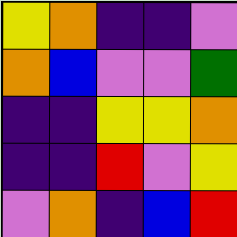[["yellow", "orange", "indigo", "indigo", "violet"], ["orange", "blue", "violet", "violet", "green"], ["indigo", "indigo", "yellow", "yellow", "orange"], ["indigo", "indigo", "red", "violet", "yellow"], ["violet", "orange", "indigo", "blue", "red"]]